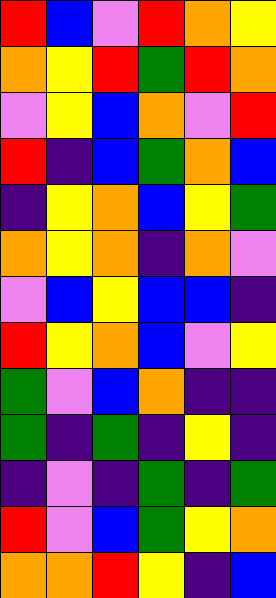[["red", "blue", "violet", "red", "orange", "yellow"], ["orange", "yellow", "red", "green", "red", "orange"], ["violet", "yellow", "blue", "orange", "violet", "red"], ["red", "indigo", "blue", "green", "orange", "blue"], ["indigo", "yellow", "orange", "blue", "yellow", "green"], ["orange", "yellow", "orange", "indigo", "orange", "violet"], ["violet", "blue", "yellow", "blue", "blue", "indigo"], ["red", "yellow", "orange", "blue", "violet", "yellow"], ["green", "violet", "blue", "orange", "indigo", "indigo"], ["green", "indigo", "green", "indigo", "yellow", "indigo"], ["indigo", "violet", "indigo", "green", "indigo", "green"], ["red", "violet", "blue", "green", "yellow", "orange"], ["orange", "orange", "red", "yellow", "indigo", "blue"]]